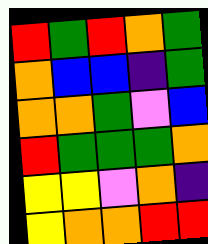[["red", "green", "red", "orange", "green"], ["orange", "blue", "blue", "indigo", "green"], ["orange", "orange", "green", "violet", "blue"], ["red", "green", "green", "green", "orange"], ["yellow", "yellow", "violet", "orange", "indigo"], ["yellow", "orange", "orange", "red", "red"]]